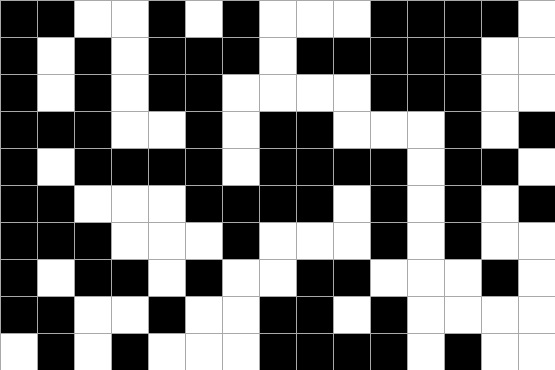[["black", "black", "white", "white", "black", "white", "black", "white", "white", "white", "black", "black", "black", "black", "white"], ["black", "white", "black", "white", "black", "black", "black", "white", "black", "black", "black", "black", "black", "white", "white"], ["black", "white", "black", "white", "black", "black", "white", "white", "white", "white", "black", "black", "black", "white", "white"], ["black", "black", "black", "white", "white", "black", "white", "black", "black", "white", "white", "white", "black", "white", "black"], ["black", "white", "black", "black", "black", "black", "white", "black", "black", "black", "black", "white", "black", "black", "white"], ["black", "black", "white", "white", "white", "black", "black", "black", "black", "white", "black", "white", "black", "white", "black"], ["black", "black", "black", "white", "white", "white", "black", "white", "white", "white", "black", "white", "black", "white", "white"], ["black", "white", "black", "black", "white", "black", "white", "white", "black", "black", "white", "white", "white", "black", "white"], ["black", "black", "white", "white", "black", "white", "white", "black", "black", "white", "black", "white", "white", "white", "white"], ["white", "black", "white", "black", "white", "white", "white", "black", "black", "black", "black", "white", "black", "white", "white"]]